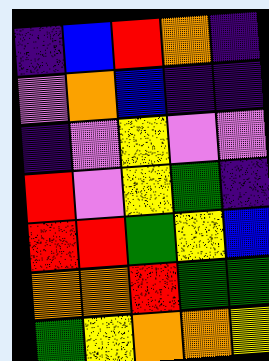[["indigo", "blue", "red", "orange", "indigo"], ["violet", "orange", "blue", "indigo", "indigo"], ["indigo", "violet", "yellow", "violet", "violet"], ["red", "violet", "yellow", "green", "indigo"], ["red", "red", "green", "yellow", "blue"], ["orange", "orange", "red", "green", "green"], ["green", "yellow", "orange", "orange", "yellow"]]